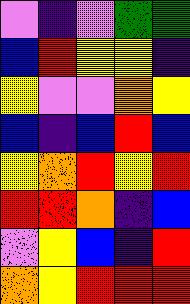[["violet", "indigo", "violet", "green", "green"], ["blue", "red", "yellow", "yellow", "indigo"], ["yellow", "violet", "violet", "orange", "yellow"], ["blue", "indigo", "blue", "red", "blue"], ["yellow", "orange", "red", "yellow", "red"], ["red", "red", "orange", "indigo", "blue"], ["violet", "yellow", "blue", "indigo", "red"], ["orange", "yellow", "red", "red", "red"]]